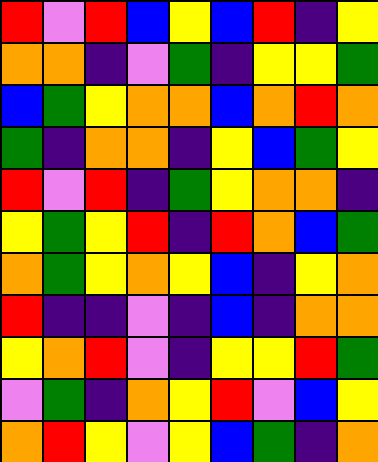[["red", "violet", "red", "blue", "yellow", "blue", "red", "indigo", "yellow"], ["orange", "orange", "indigo", "violet", "green", "indigo", "yellow", "yellow", "green"], ["blue", "green", "yellow", "orange", "orange", "blue", "orange", "red", "orange"], ["green", "indigo", "orange", "orange", "indigo", "yellow", "blue", "green", "yellow"], ["red", "violet", "red", "indigo", "green", "yellow", "orange", "orange", "indigo"], ["yellow", "green", "yellow", "red", "indigo", "red", "orange", "blue", "green"], ["orange", "green", "yellow", "orange", "yellow", "blue", "indigo", "yellow", "orange"], ["red", "indigo", "indigo", "violet", "indigo", "blue", "indigo", "orange", "orange"], ["yellow", "orange", "red", "violet", "indigo", "yellow", "yellow", "red", "green"], ["violet", "green", "indigo", "orange", "yellow", "red", "violet", "blue", "yellow"], ["orange", "red", "yellow", "violet", "yellow", "blue", "green", "indigo", "orange"]]